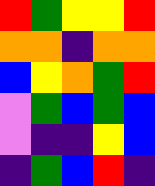[["red", "green", "yellow", "yellow", "red"], ["orange", "orange", "indigo", "orange", "orange"], ["blue", "yellow", "orange", "green", "red"], ["violet", "green", "blue", "green", "blue"], ["violet", "indigo", "indigo", "yellow", "blue"], ["indigo", "green", "blue", "red", "indigo"]]